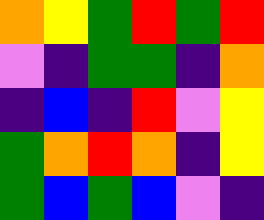[["orange", "yellow", "green", "red", "green", "red"], ["violet", "indigo", "green", "green", "indigo", "orange"], ["indigo", "blue", "indigo", "red", "violet", "yellow"], ["green", "orange", "red", "orange", "indigo", "yellow"], ["green", "blue", "green", "blue", "violet", "indigo"]]